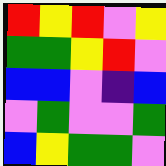[["red", "yellow", "red", "violet", "yellow"], ["green", "green", "yellow", "red", "violet"], ["blue", "blue", "violet", "indigo", "blue"], ["violet", "green", "violet", "violet", "green"], ["blue", "yellow", "green", "green", "violet"]]